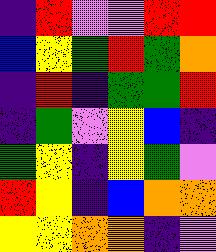[["indigo", "red", "violet", "violet", "red", "red"], ["blue", "yellow", "green", "red", "green", "orange"], ["indigo", "red", "indigo", "green", "green", "red"], ["indigo", "green", "violet", "yellow", "blue", "indigo"], ["green", "yellow", "indigo", "yellow", "green", "violet"], ["red", "yellow", "indigo", "blue", "orange", "orange"], ["yellow", "yellow", "orange", "orange", "indigo", "violet"]]